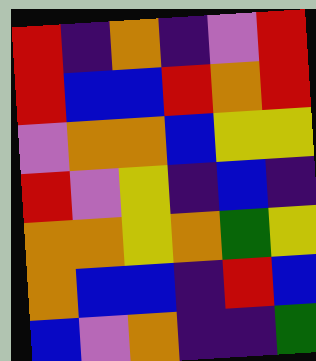[["red", "indigo", "orange", "indigo", "violet", "red"], ["red", "blue", "blue", "red", "orange", "red"], ["violet", "orange", "orange", "blue", "yellow", "yellow"], ["red", "violet", "yellow", "indigo", "blue", "indigo"], ["orange", "orange", "yellow", "orange", "green", "yellow"], ["orange", "blue", "blue", "indigo", "red", "blue"], ["blue", "violet", "orange", "indigo", "indigo", "green"]]